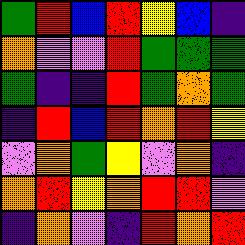[["green", "red", "blue", "red", "yellow", "blue", "indigo"], ["orange", "violet", "violet", "red", "green", "green", "green"], ["green", "indigo", "indigo", "red", "green", "orange", "green"], ["indigo", "red", "blue", "red", "orange", "red", "yellow"], ["violet", "orange", "green", "yellow", "violet", "orange", "indigo"], ["orange", "red", "yellow", "orange", "red", "red", "violet"], ["indigo", "orange", "violet", "indigo", "red", "orange", "red"]]